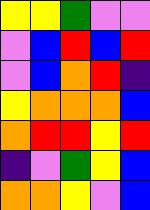[["yellow", "yellow", "green", "violet", "violet"], ["violet", "blue", "red", "blue", "red"], ["violet", "blue", "orange", "red", "indigo"], ["yellow", "orange", "orange", "orange", "blue"], ["orange", "red", "red", "yellow", "red"], ["indigo", "violet", "green", "yellow", "blue"], ["orange", "orange", "yellow", "violet", "blue"]]